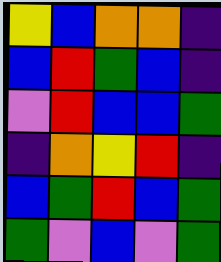[["yellow", "blue", "orange", "orange", "indigo"], ["blue", "red", "green", "blue", "indigo"], ["violet", "red", "blue", "blue", "green"], ["indigo", "orange", "yellow", "red", "indigo"], ["blue", "green", "red", "blue", "green"], ["green", "violet", "blue", "violet", "green"]]